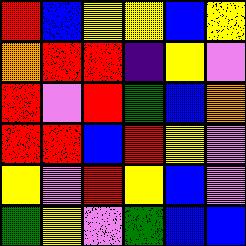[["red", "blue", "yellow", "yellow", "blue", "yellow"], ["orange", "red", "red", "indigo", "yellow", "violet"], ["red", "violet", "red", "green", "blue", "orange"], ["red", "red", "blue", "red", "yellow", "violet"], ["yellow", "violet", "red", "yellow", "blue", "violet"], ["green", "yellow", "violet", "green", "blue", "blue"]]